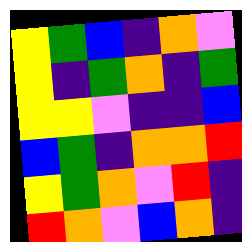[["yellow", "green", "blue", "indigo", "orange", "violet"], ["yellow", "indigo", "green", "orange", "indigo", "green"], ["yellow", "yellow", "violet", "indigo", "indigo", "blue"], ["blue", "green", "indigo", "orange", "orange", "red"], ["yellow", "green", "orange", "violet", "red", "indigo"], ["red", "orange", "violet", "blue", "orange", "indigo"]]